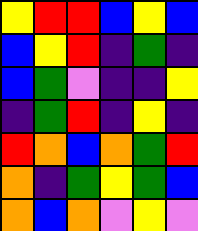[["yellow", "red", "red", "blue", "yellow", "blue"], ["blue", "yellow", "red", "indigo", "green", "indigo"], ["blue", "green", "violet", "indigo", "indigo", "yellow"], ["indigo", "green", "red", "indigo", "yellow", "indigo"], ["red", "orange", "blue", "orange", "green", "red"], ["orange", "indigo", "green", "yellow", "green", "blue"], ["orange", "blue", "orange", "violet", "yellow", "violet"]]